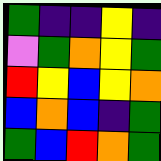[["green", "indigo", "indigo", "yellow", "indigo"], ["violet", "green", "orange", "yellow", "green"], ["red", "yellow", "blue", "yellow", "orange"], ["blue", "orange", "blue", "indigo", "green"], ["green", "blue", "red", "orange", "green"]]